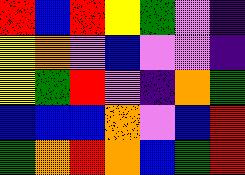[["red", "blue", "red", "yellow", "green", "violet", "indigo"], ["yellow", "orange", "violet", "blue", "violet", "violet", "indigo"], ["yellow", "green", "red", "violet", "indigo", "orange", "green"], ["blue", "blue", "blue", "orange", "violet", "blue", "red"], ["green", "orange", "red", "orange", "blue", "green", "red"]]